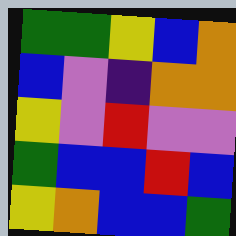[["green", "green", "yellow", "blue", "orange"], ["blue", "violet", "indigo", "orange", "orange"], ["yellow", "violet", "red", "violet", "violet"], ["green", "blue", "blue", "red", "blue"], ["yellow", "orange", "blue", "blue", "green"]]